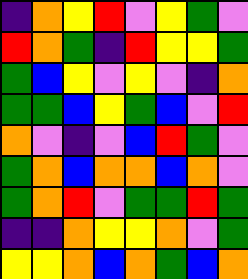[["indigo", "orange", "yellow", "red", "violet", "yellow", "green", "violet"], ["red", "orange", "green", "indigo", "red", "yellow", "yellow", "green"], ["green", "blue", "yellow", "violet", "yellow", "violet", "indigo", "orange"], ["green", "green", "blue", "yellow", "green", "blue", "violet", "red"], ["orange", "violet", "indigo", "violet", "blue", "red", "green", "violet"], ["green", "orange", "blue", "orange", "orange", "blue", "orange", "violet"], ["green", "orange", "red", "violet", "green", "green", "red", "green"], ["indigo", "indigo", "orange", "yellow", "yellow", "orange", "violet", "green"], ["yellow", "yellow", "orange", "blue", "orange", "green", "blue", "orange"]]